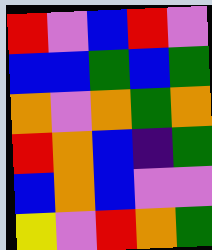[["red", "violet", "blue", "red", "violet"], ["blue", "blue", "green", "blue", "green"], ["orange", "violet", "orange", "green", "orange"], ["red", "orange", "blue", "indigo", "green"], ["blue", "orange", "blue", "violet", "violet"], ["yellow", "violet", "red", "orange", "green"]]